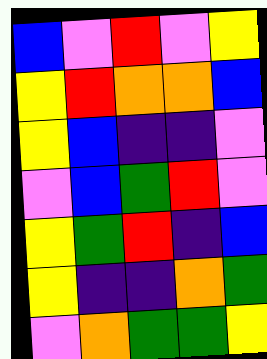[["blue", "violet", "red", "violet", "yellow"], ["yellow", "red", "orange", "orange", "blue"], ["yellow", "blue", "indigo", "indigo", "violet"], ["violet", "blue", "green", "red", "violet"], ["yellow", "green", "red", "indigo", "blue"], ["yellow", "indigo", "indigo", "orange", "green"], ["violet", "orange", "green", "green", "yellow"]]